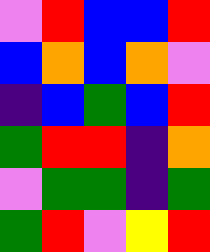[["violet", "red", "blue", "blue", "red"], ["blue", "orange", "blue", "orange", "violet"], ["indigo", "blue", "green", "blue", "red"], ["green", "red", "red", "indigo", "orange"], ["violet", "green", "green", "indigo", "green"], ["green", "red", "violet", "yellow", "red"]]